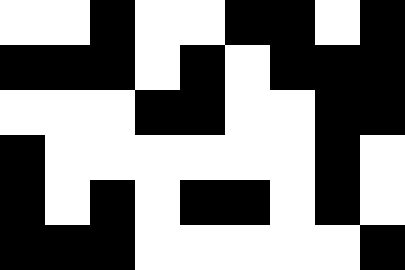[["white", "white", "black", "white", "white", "black", "black", "white", "black"], ["black", "black", "black", "white", "black", "white", "black", "black", "black"], ["white", "white", "white", "black", "black", "white", "white", "black", "black"], ["black", "white", "white", "white", "white", "white", "white", "black", "white"], ["black", "white", "black", "white", "black", "black", "white", "black", "white"], ["black", "black", "black", "white", "white", "white", "white", "white", "black"]]